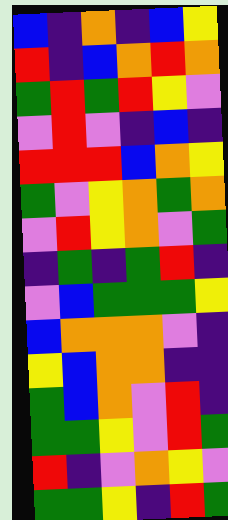[["blue", "indigo", "orange", "indigo", "blue", "yellow"], ["red", "indigo", "blue", "orange", "red", "orange"], ["green", "red", "green", "red", "yellow", "violet"], ["violet", "red", "violet", "indigo", "blue", "indigo"], ["red", "red", "red", "blue", "orange", "yellow"], ["green", "violet", "yellow", "orange", "green", "orange"], ["violet", "red", "yellow", "orange", "violet", "green"], ["indigo", "green", "indigo", "green", "red", "indigo"], ["violet", "blue", "green", "green", "green", "yellow"], ["blue", "orange", "orange", "orange", "violet", "indigo"], ["yellow", "blue", "orange", "orange", "indigo", "indigo"], ["green", "blue", "orange", "violet", "red", "indigo"], ["green", "green", "yellow", "violet", "red", "green"], ["red", "indigo", "violet", "orange", "yellow", "violet"], ["green", "green", "yellow", "indigo", "red", "green"]]